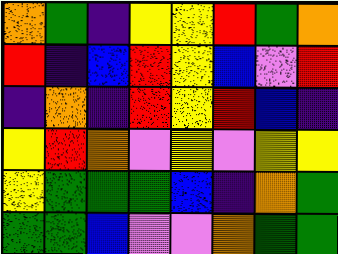[["orange", "green", "indigo", "yellow", "yellow", "red", "green", "orange"], ["red", "indigo", "blue", "red", "yellow", "blue", "violet", "red"], ["indigo", "orange", "indigo", "red", "yellow", "red", "blue", "indigo"], ["yellow", "red", "orange", "violet", "yellow", "violet", "yellow", "yellow"], ["yellow", "green", "green", "green", "blue", "indigo", "orange", "green"], ["green", "green", "blue", "violet", "violet", "orange", "green", "green"]]